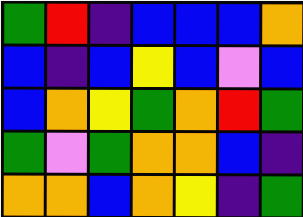[["green", "red", "indigo", "blue", "blue", "blue", "orange"], ["blue", "indigo", "blue", "yellow", "blue", "violet", "blue"], ["blue", "orange", "yellow", "green", "orange", "red", "green"], ["green", "violet", "green", "orange", "orange", "blue", "indigo"], ["orange", "orange", "blue", "orange", "yellow", "indigo", "green"]]